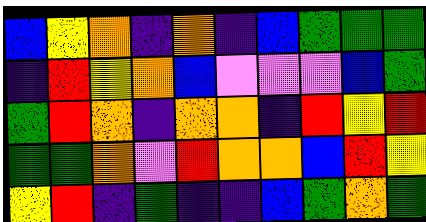[["blue", "yellow", "orange", "indigo", "orange", "indigo", "blue", "green", "green", "green"], ["indigo", "red", "yellow", "orange", "blue", "violet", "violet", "violet", "blue", "green"], ["green", "red", "orange", "indigo", "orange", "orange", "indigo", "red", "yellow", "red"], ["green", "green", "orange", "violet", "red", "orange", "orange", "blue", "red", "yellow"], ["yellow", "red", "indigo", "green", "indigo", "indigo", "blue", "green", "orange", "green"]]